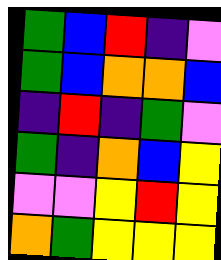[["green", "blue", "red", "indigo", "violet"], ["green", "blue", "orange", "orange", "blue"], ["indigo", "red", "indigo", "green", "violet"], ["green", "indigo", "orange", "blue", "yellow"], ["violet", "violet", "yellow", "red", "yellow"], ["orange", "green", "yellow", "yellow", "yellow"]]